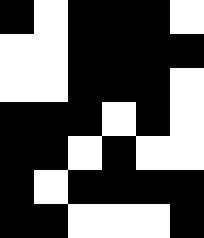[["black", "white", "black", "black", "black", "white"], ["white", "white", "black", "black", "black", "black"], ["white", "white", "black", "black", "black", "white"], ["black", "black", "black", "white", "black", "white"], ["black", "black", "white", "black", "white", "white"], ["black", "white", "black", "black", "black", "black"], ["black", "black", "white", "white", "white", "black"]]